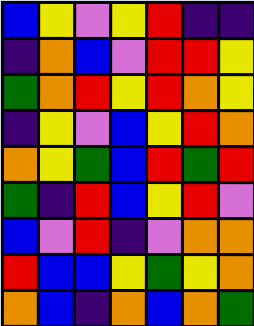[["blue", "yellow", "violet", "yellow", "red", "indigo", "indigo"], ["indigo", "orange", "blue", "violet", "red", "red", "yellow"], ["green", "orange", "red", "yellow", "red", "orange", "yellow"], ["indigo", "yellow", "violet", "blue", "yellow", "red", "orange"], ["orange", "yellow", "green", "blue", "red", "green", "red"], ["green", "indigo", "red", "blue", "yellow", "red", "violet"], ["blue", "violet", "red", "indigo", "violet", "orange", "orange"], ["red", "blue", "blue", "yellow", "green", "yellow", "orange"], ["orange", "blue", "indigo", "orange", "blue", "orange", "green"]]